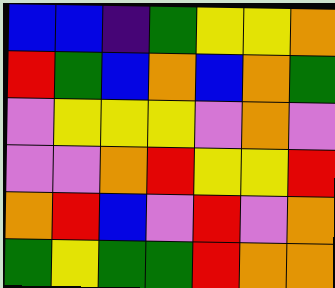[["blue", "blue", "indigo", "green", "yellow", "yellow", "orange"], ["red", "green", "blue", "orange", "blue", "orange", "green"], ["violet", "yellow", "yellow", "yellow", "violet", "orange", "violet"], ["violet", "violet", "orange", "red", "yellow", "yellow", "red"], ["orange", "red", "blue", "violet", "red", "violet", "orange"], ["green", "yellow", "green", "green", "red", "orange", "orange"]]